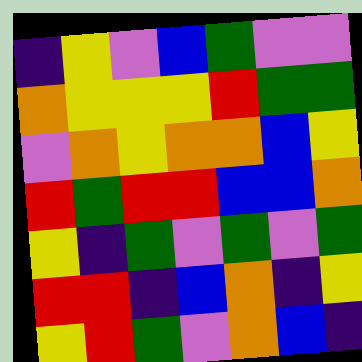[["indigo", "yellow", "violet", "blue", "green", "violet", "violet"], ["orange", "yellow", "yellow", "yellow", "red", "green", "green"], ["violet", "orange", "yellow", "orange", "orange", "blue", "yellow"], ["red", "green", "red", "red", "blue", "blue", "orange"], ["yellow", "indigo", "green", "violet", "green", "violet", "green"], ["red", "red", "indigo", "blue", "orange", "indigo", "yellow"], ["yellow", "red", "green", "violet", "orange", "blue", "indigo"]]